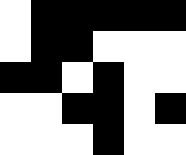[["white", "black", "black", "black", "black", "black"], ["white", "black", "black", "white", "white", "white"], ["black", "black", "white", "black", "white", "white"], ["white", "white", "black", "black", "white", "black"], ["white", "white", "white", "black", "white", "white"]]